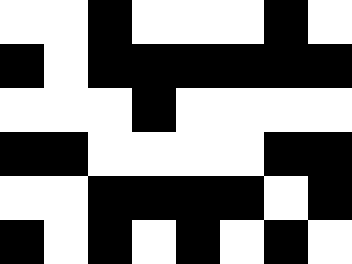[["white", "white", "black", "white", "white", "white", "black", "white"], ["black", "white", "black", "black", "black", "black", "black", "black"], ["white", "white", "white", "black", "white", "white", "white", "white"], ["black", "black", "white", "white", "white", "white", "black", "black"], ["white", "white", "black", "black", "black", "black", "white", "black"], ["black", "white", "black", "white", "black", "white", "black", "white"]]